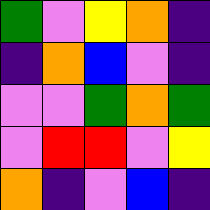[["green", "violet", "yellow", "orange", "indigo"], ["indigo", "orange", "blue", "violet", "indigo"], ["violet", "violet", "green", "orange", "green"], ["violet", "red", "red", "violet", "yellow"], ["orange", "indigo", "violet", "blue", "indigo"]]